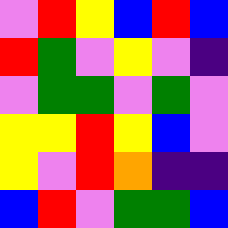[["violet", "red", "yellow", "blue", "red", "blue"], ["red", "green", "violet", "yellow", "violet", "indigo"], ["violet", "green", "green", "violet", "green", "violet"], ["yellow", "yellow", "red", "yellow", "blue", "violet"], ["yellow", "violet", "red", "orange", "indigo", "indigo"], ["blue", "red", "violet", "green", "green", "blue"]]